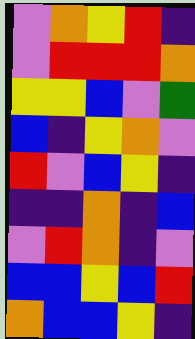[["violet", "orange", "yellow", "red", "indigo"], ["violet", "red", "red", "red", "orange"], ["yellow", "yellow", "blue", "violet", "green"], ["blue", "indigo", "yellow", "orange", "violet"], ["red", "violet", "blue", "yellow", "indigo"], ["indigo", "indigo", "orange", "indigo", "blue"], ["violet", "red", "orange", "indigo", "violet"], ["blue", "blue", "yellow", "blue", "red"], ["orange", "blue", "blue", "yellow", "indigo"]]